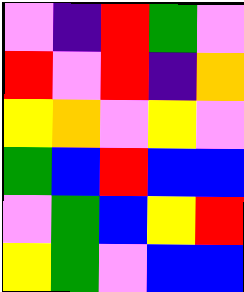[["violet", "indigo", "red", "green", "violet"], ["red", "violet", "red", "indigo", "orange"], ["yellow", "orange", "violet", "yellow", "violet"], ["green", "blue", "red", "blue", "blue"], ["violet", "green", "blue", "yellow", "red"], ["yellow", "green", "violet", "blue", "blue"]]